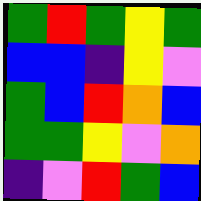[["green", "red", "green", "yellow", "green"], ["blue", "blue", "indigo", "yellow", "violet"], ["green", "blue", "red", "orange", "blue"], ["green", "green", "yellow", "violet", "orange"], ["indigo", "violet", "red", "green", "blue"]]